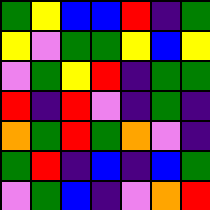[["green", "yellow", "blue", "blue", "red", "indigo", "green"], ["yellow", "violet", "green", "green", "yellow", "blue", "yellow"], ["violet", "green", "yellow", "red", "indigo", "green", "green"], ["red", "indigo", "red", "violet", "indigo", "green", "indigo"], ["orange", "green", "red", "green", "orange", "violet", "indigo"], ["green", "red", "indigo", "blue", "indigo", "blue", "green"], ["violet", "green", "blue", "indigo", "violet", "orange", "red"]]